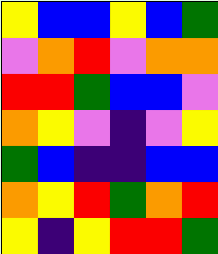[["yellow", "blue", "blue", "yellow", "blue", "green"], ["violet", "orange", "red", "violet", "orange", "orange"], ["red", "red", "green", "blue", "blue", "violet"], ["orange", "yellow", "violet", "indigo", "violet", "yellow"], ["green", "blue", "indigo", "indigo", "blue", "blue"], ["orange", "yellow", "red", "green", "orange", "red"], ["yellow", "indigo", "yellow", "red", "red", "green"]]